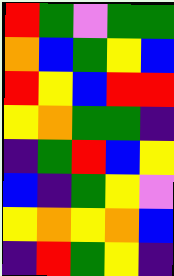[["red", "green", "violet", "green", "green"], ["orange", "blue", "green", "yellow", "blue"], ["red", "yellow", "blue", "red", "red"], ["yellow", "orange", "green", "green", "indigo"], ["indigo", "green", "red", "blue", "yellow"], ["blue", "indigo", "green", "yellow", "violet"], ["yellow", "orange", "yellow", "orange", "blue"], ["indigo", "red", "green", "yellow", "indigo"]]